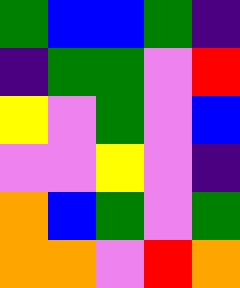[["green", "blue", "blue", "green", "indigo"], ["indigo", "green", "green", "violet", "red"], ["yellow", "violet", "green", "violet", "blue"], ["violet", "violet", "yellow", "violet", "indigo"], ["orange", "blue", "green", "violet", "green"], ["orange", "orange", "violet", "red", "orange"]]